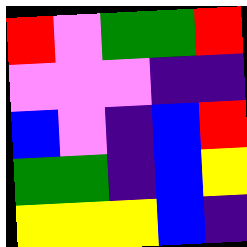[["red", "violet", "green", "green", "red"], ["violet", "violet", "violet", "indigo", "indigo"], ["blue", "violet", "indigo", "blue", "red"], ["green", "green", "indigo", "blue", "yellow"], ["yellow", "yellow", "yellow", "blue", "indigo"]]